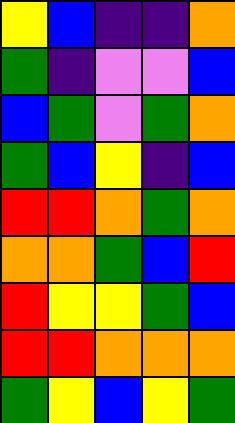[["yellow", "blue", "indigo", "indigo", "orange"], ["green", "indigo", "violet", "violet", "blue"], ["blue", "green", "violet", "green", "orange"], ["green", "blue", "yellow", "indigo", "blue"], ["red", "red", "orange", "green", "orange"], ["orange", "orange", "green", "blue", "red"], ["red", "yellow", "yellow", "green", "blue"], ["red", "red", "orange", "orange", "orange"], ["green", "yellow", "blue", "yellow", "green"]]